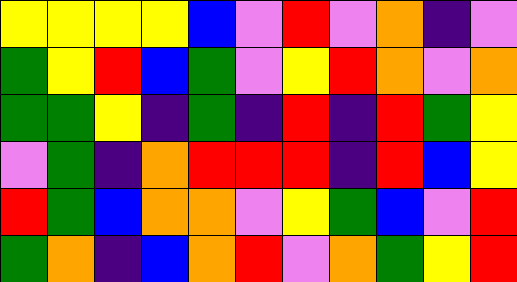[["yellow", "yellow", "yellow", "yellow", "blue", "violet", "red", "violet", "orange", "indigo", "violet"], ["green", "yellow", "red", "blue", "green", "violet", "yellow", "red", "orange", "violet", "orange"], ["green", "green", "yellow", "indigo", "green", "indigo", "red", "indigo", "red", "green", "yellow"], ["violet", "green", "indigo", "orange", "red", "red", "red", "indigo", "red", "blue", "yellow"], ["red", "green", "blue", "orange", "orange", "violet", "yellow", "green", "blue", "violet", "red"], ["green", "orange", "indigo", "blue", "orange", "red", "violet", "orange", "green", "yellow", "red"]]